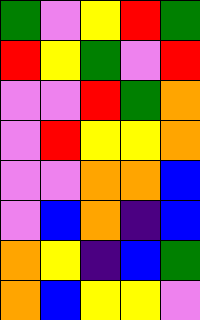[["green", "violet", "yellow", "red", "green"], ["red", "yellow", "green", "violet", "red"], ["violet", "violet", "red", "green", "orange"], ["violet", "red", "yellow", "yellow", "orange"], ["violet", "violet", "orange", "orange", "blue"], ["violet", "blue", "orange", "indigo", "blue"], ["orange", "yellow", "indigo", "blue", "green"], ["orange", "blue", "yellow", "yellow", "violet"]]